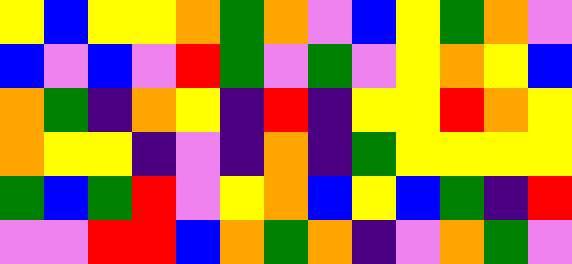[["yellow", "blue", "yellow", "yellow", "orange", "green", "orange", "violet", "blue", "yellow", "green", "orange", "violet"], ["blue", "violet", "blue", "violet", "red", "green", "violet", "green", "violet", "yellow", "orange", "yellow", "blue"], ["orange", "green", "indigo", "orange", "yellow", "indigo", "red", "indigo", "yellow", "yellow", "red", "orange", "yellow"], ["orange", "yellow", "yellow", "indigo", "violet", "indigo", "orange", "indigo", "green", "yellow", "yellow", "yellow", "yellow"], ["green", "blue", "green", "red", "violet", "yellow", "orange", "blue", "yellow", "blue", "green", "indigo", "red"], ["violet", "violet", "red", "red", "blue", "orange", "green", "orange", "indigo", "violet", "orange", "green", "violet"]]